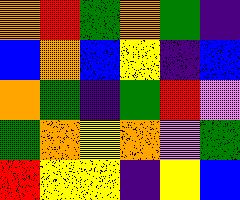[["orange", "red", "green", "orange", "green", "indigo"], ["blue", "orange", "blue", "yellow", "indigo", "blue"], ["orange", "green", "indigo", "green", "red", "violet"], ["green", "orange", "yellow", "orange", "violet", "green"], ["red", "yellow", "yellow", "indigo", "yellow", "blue"]]